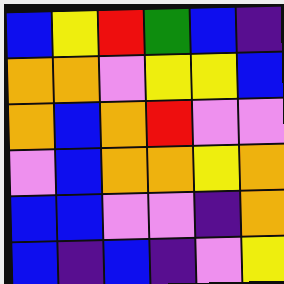[["blue", "yellow", "red", "green", "blue", "indigo"], ["orange", "orange", "violet", "yellow", "yellow", "blue"], ["orange", "blue", "orange", "red", "violet", "violet"], ["violet", "blue", "orange", "orange", "yellow", "orange"], ["blue", "blue", "violet", "violet", "indigo", "orange"], ["blue", "indigo", "blue", "indigo", "violet", "yellow"]]